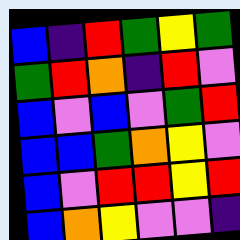[["blue", "indigo", "red", "green", "yellow", "green"], ["green", "red", "orange", "indigo", "red", "violet"], ["blue", "violet", "blue", "violet", "green", "red"], ["blue", "blue", "green", "orange", "yellow", "violet"], ["blue", "violet", "red", "red", "yellow", "red"], ["blue", "orange", "yellow", "violet", "violet", "indigo"]]